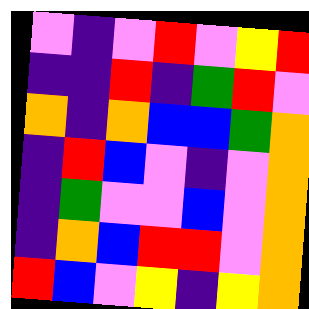[["violet", "indigo", "violet", "red", "violet", "yellow", "red"], ["indigo", "indigo", "red", "indigo", "green", "red", "violet"], ["orange", "indigo", "orange", "blue", "blue", "green", "orange"], ["indigo", "red", "blue", "violet", "indigo", "violet", "orange"], ["indigo", "green", "violet", "violet", "blue", "violet", "orange"], ["indigo", "orange", "blue", "red", "red", "violet", "orange"], ["red", "blue", "violet", "yellow", "indigo", "yellow", "orange"]]